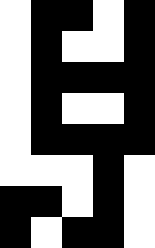[["white", "black", "black", "white", "black"], ["white", "black", "white", "white", "black"], ["white", "black", "black", "black", "black"], ["white", "black", "white", "white", "black"], ["white", "black", "black", "black", "black"], ["white", "white", "white", "black", "white"], ["black", "black", "white", "black", "white"], ["black", "white", "black", "black", "white"]]